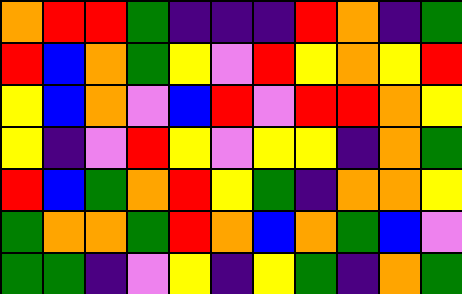[["orange", "red", "red", "green", "indigo", "indigo", "indigo", "red", "orange", "indigo", "green"], ["red", "blue", "orange", "green", "yellow", "violet", "red", "yellow", "orange", "yellow", "red"], ["yellow", "blue", "orange", "violet", "blue", "red", "violet", "red", "red", "orange", "yellow"], ["yellow", "indigo", "violet", "red", "yellow", "violet", "yellow", "yellow", "indigo", "orange", "green"], ["red", "blue", "green", "orange", "red", "yellow", "green", "indigo", "orange", "orange", "yellow"], ["green", "orange", "orange", "green", "red", "orange", "blue", "orange", "green", "blue", "violet"], ["green", "green", "indigo", "violet", "yellow", "indigo", "yellow", "green", "indigo", "orange", "green"]]